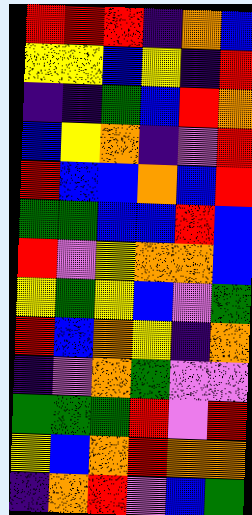[["red", "red", "red", "indigo", "orange", "blue"], ["yellow", "yellow", "blue", "yellow", "indigo", "red"], ["indigo", "indigo", "green", "blue", "red", "orange"], ["blue", "yellow", "orange", "indigo", "violet", "red"], ["red", "blue", "blue", "orange", "blue", "red"], ["green", "green", "blue", "blue", "red", "blue"], ["red", "violet", "yellow", "orange", "orange", "blue"], ["yellow", "green", "yellow", "blue", "violet", "green"], ["red", "blue", "orange", "yellow", "indigo", "orange"], ["indigo", "violet", "orange", "green", "violet", "violet"], ["green", "green", "green", "red", "violet", "red"], ["yellow", "blue", "orange", "red", "orange", "orange"], ["indigo", "orange", "red", "violet", "blue", "green"]]